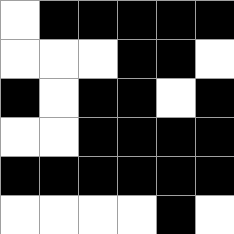[["white", "black", "black", "black", "black", "black"], ["white", "white", "white", "black", "black", "white"], ["black", "white", "black", "black", "white", "black"], ["white", "white", "black", "black", "black", "black"], ["black", "black", "black", "black", "black", "black"], ["white", "white", "white", "white", "black", "white"]]